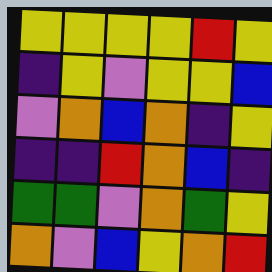[["yellow", "yellow", "yellow", "yellow", "red", "yellow"], ["indigo", "yellow", "violet", "yellow", "yellow", "blue"], ["violet", "orange", "blue", "orange", "indigo", "yellow"], ["indigo", "indigo", "red", "orange", "blue", "indigo"], ["green", "green", "violet", "orange", "green", "yellow"], ["orange", "violet", "blue", "yellow", "orange", "red"]]